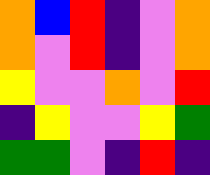[["orange", "blue", "red", "indigo", "violet", "orange"], ["orange", "violet", "red", "indigo", "violet", "orange"], ["yellow", "violet", "violet", "orange", "violet", "red"], ["indigo", "yellow", "violet", "violet", "yellow", "green"], ["green", "green", "violet", "indigo", "red", "indigo"]]